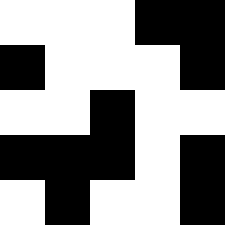[["white", "white", "white", "black", "black"], ["black", "white", "white", "white", "black"], ["white", "white", "black", "white", "white"], ["black", "black", "black", "white", "black"], ["white", "black", "white", "white", "black"]]